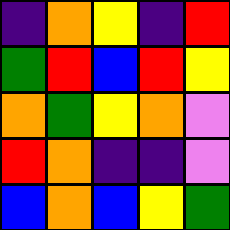[["indigo", "orange", "yellow", "indigo", "red"], ["green", "red", "blue", "red", "yellow"], ["orange", "green", "yellow", "orange", "violet"], ["red", "orange", "indigo", "indigo", "violet"], ["blue", "orange", "blue", "yellow", "green"]]